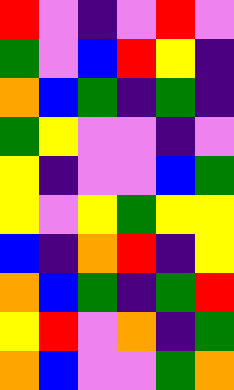[["red", "violet", "indigo", "violet", "red", "violet"], ["green", "violet", "blue", "red", "yellow", "indigo"], ["orange", "blue", "green", "indigo", "green", "indigo"], ["green", "yellow", "violet", "violet", "indigo", "violet"], ["yellow", "indigo", "violet", "violet", "blue", "green"], ["yellow", "violet", "yellow", "green", "yellow", "yellow"], ["blue", "indigo", "orange", "red", "indigo", "yellow"], ["orange", "blue", "green", "indigo", "green", "red"], ["yellow", "red", "violet", "orange", "indigo", "green"], ["orange", "blue", "violet", "violet", "green", "orange"]]